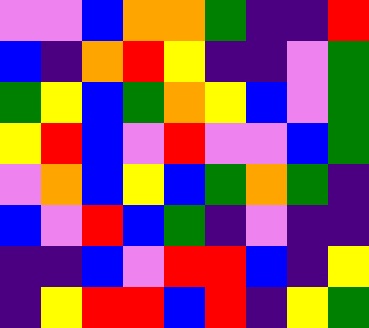[["violet", "violet", "blue", "orange", "orange", "green", "indigo", "indigo", "red"], ["blue", "indigo", "orange", "red", "yellow", "indigo", "indigo", "violet", "green"], ["green", "yellow", "blue", "green", "orange", "yellow", "blue", "violet", "green"], ["yellow", "red", "blue", "violet", "red", "violet", "violet", "blue", "green"], ["violet", "orange", "blue", "yellow", "blue", "green", "orange", "green", "indigo"], ["blue", "violet", "red", "blue", "green", "indigo", "violet", "indigo", "indigo"], ["indigo", "indigo", "blue", "violet", "red", "red", "blue", "indigo", "yellow"], ["indigo", "yellow", "red", "red", "blue", "red", "indigo", "yellow", "green"]]